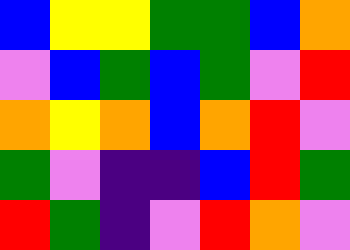[["blue", "yellow", "yellow", "green", "green", "blue", "orange"], ["violet", "blue", "green", "blue", "green", "violet", "red"], ["orange", "yellow", "orange", "blue", "orange", "red", "violet"], ["green", "violet", "indigo", "indigo", "blue", "red", "green"], ["red", "green", "indigo", "violet", "red", "orange", "violet"]]